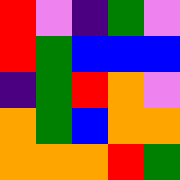[["red", "violet", "indigo", "green", "violet"], ["red", "green", "blue", "blue", "blue"], ["indigo", "green", "red", "orange", "violet"], ["orange", "green", "blue", "orange", "orange"], ["orange", "orange", "orange", "red", "green"]]